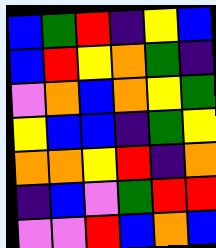[["blue", "green", "red", "indigo", "yellow", "blue"], ["blue", "red", "yellow", "orange", "green", "indigo"], ["violet", "orange", "blue", "orange", "yellow", "green"], ["yellow", "blue", "blue", "indigo", "green", "yellow"], ["orange", "orange", "yellow", "red", "indigo", "orange"], ["indigo", "blue", "violet", "green", "red", "red"], ["violet", "violet", "red", "blue", "orange", "blue"]]